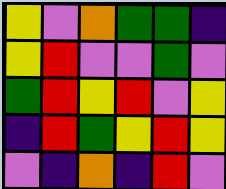[["yellow", "violet", "orange", "green", "green", "indigo"], ["yellow", "red", "violet", "violet", "green", "violet"], ["green", "red", "yellow", "red", "violet", "yellow"], ["indigo", "red", "green", "yellow", "red", "yellow"], ["violet", "indigo", "orange", "indigo", "red", "violet"]]